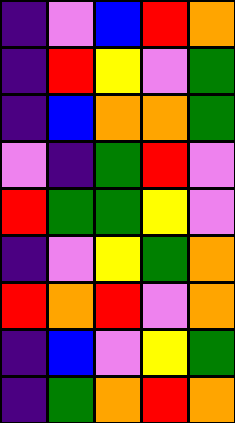[["indigo", "violet", "blue", "red", "orange"], ["indigo", "red", "yellow", "violet", "green"], ["indigo", "blue", "orange", "orange", "green"], ["violet", "indigo", "green", "red", "violet"], ["red", "green", "green", "yellow", "violet"], ["indigo", "violet", "yellow", "green", "orange"], ["red", "orange", "red", "violet", "orange"], ["indigo", "blue", "violet", "yellow", "green"], ["indigo", "green", "orange", "red", "orange"]]